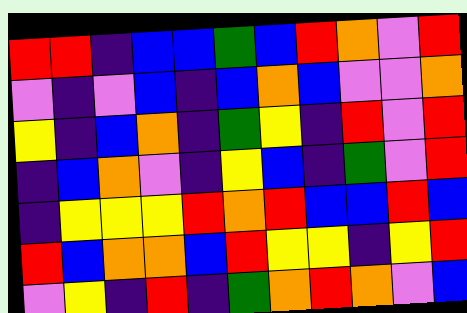[["red", "red", "indigo", "blue", "blue", "green", "blue", "red", "orange", "violet", "red"], ["violet", "indigo", "violet", "blue", "indigo", "blue", "orange", "blue", "violet", "violet", "orange"], ["yellow", "indigo", "blue", "orange", "indigo", "green", "yellow", "indigo", "red", "violet", "red"], ["indigo", "blue", "orange", "violet", "indigo", "yellow", "blue", "indigo", "green", "violet", "red"], ["indigo", "yellow", "yellow", "yellow", "red", "orange", "red", "blue", "blue", "red", "blue"], ["red", "blue", "orange", "orange", "blue", "red", "yellow", "yellow", "indigo", "yellow", "red"], ["violet", "yellow", "indigo", "red", "indigo", "green", "orange", "red", "orange", "violet", "blue"]]